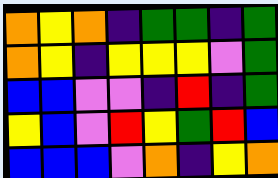[["orange", "yellow", "orange", "indigo", "green", "green", "indigo", "green"], ["orange", "yellow", "indigo", "yellow", "yellow", "yellow", "violet", "green"], ["blue", "blue", "violet", "violet", "indigo", "red", "indigo", "green"], ["yellow", "blue", "violet", "red", "yellow", "green", "red", "blue"], ["blue", "blue", "blue", "violet", "orange", "indigo", "yellow", "orange"]]